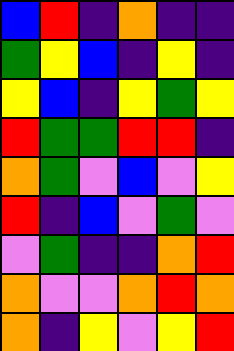[["blue", "red", "indigo", "orange", "indigo", "indigo"], ["green", "yellow", "blue", "indigo", "yellow", "indigo"], ["yellow", "blue", "indigo", "yellow", "green", "yellow"], ["red", "green", "green", "red", "red", "indigo"], ["orange", "green", "violet", "blue", "violet", "yellow"], ["red", "indigo", "blue", "violet", "green", "violet"], ["violet", "green", "indigo", "indigo", "orange", "red"], ["orange", "violet", "violet", "orange", "red", "orange"], ["orange", "indigo", "yellow", "violet", "yellow", "red"]]